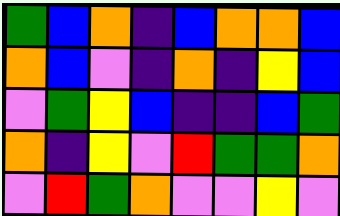[["green", "blue", "orange", "indigo", "blue", "orange", "orange", "blue"], ["orange", "blue", "violet", "indigo", "orange", "indigo", "yellow", "blue"], ["violet", "green", "yellow", "blue", "indigo", "indigo", "blue", "green"], ["orange", "indigo", "yellow", "violet", "red", "green", "green", "orange"], ["violet", "red", "green", "orange", "violet", "violet", "yellow", "violet"]]